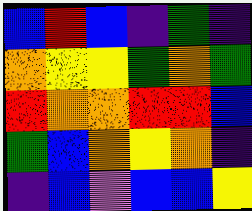[["blue", "red", "blue", "indigo", "green", "indigo"], ["orange", "yellow", "yellow", "green", "orange", "green"], ["red", "orange", "orange", "red", "red", "blue"], ["green", "blue", "orange", "yellow", "orange", "indigo"], ["indigo", "blue", "violet", "blue", "blue", "yellow"]]